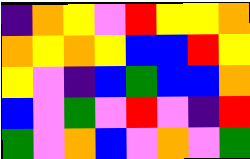[["indigo", "orange", "yellow", "violet", "red", "yellow", "yellow", "orange"], ["orange", "yellow", "orange", "yellow", "blue", "blue", "red", "yellow"], ["yellow", "violet", "indigo", "blue", "green", "blue", "blue", "orange"], ["blue", "violet", "green", "violet", "red", "violet", "indigo", "red"], ["green", "violet", "orange", "blue", "violet", "orange", "violet", "green"]]